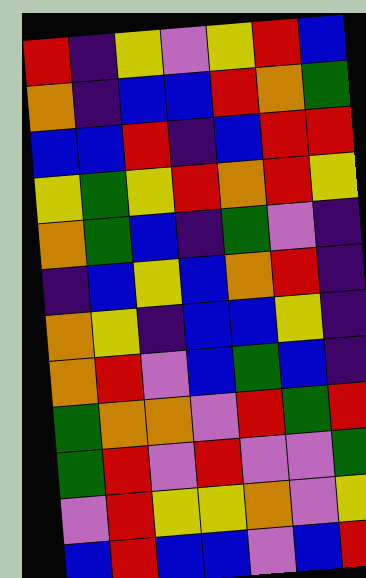[["red", "indigo", "yellow", "violet", "yellow", "red", "blue"], ["orange", "indigo", "blue", "blue", "red", "orange", "green"], ["blue", "blue", "red", "indigo", "blue", "red", "red"], ["yellow", "green", "yellow", "red", "orange", "red", "yellow"], ["orange", "green", "blue", "indigo", "green", "violet", "indigo"], ["indigo", "blue", "yellow", "blue", "orange", "red", "indigo"], ["orange", "yellow", "indigo", "blue", "blue", "yellow", "indigo"], ["orange", "red", "violet", "blue", "green", "blue", "indigo"], ["green", "orange", "orange", "violet", "red", "green", "red"], ["green", "red", "violet", "red", "violet", "violet", "green"], ["violet", "red", "yellow", "yellow", "orange", "violet", "yellow"], ["blue", "red", "blue", "blue", "violet", "blue", "red"]]